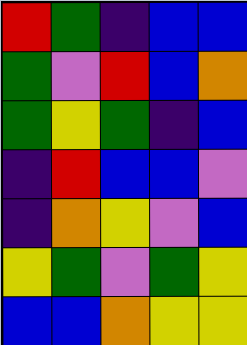[["red", "green", "indigo", "blue", "blue"], ["green", "violet", "red", "blue", "orange"], ["green", "yellow", "green", "indigo", "blue"], ["indigo", "red", "blue", "blue", "violet"], ["indigo", "orange", "yellow", "violet", "blue"], ["yellow", "green", "violet", "green", "yellow"], ["blue", "blue", "orange", "yellow", "yellow"]]